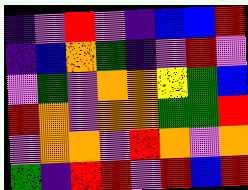[["indigo", "violet", "red", "violet", "indigo", "blue", "blue", "red"], ["indigo", "blue", "orange", "green", "indigo", "violet", "red", "violet"], ["violet", "green", "violet", "orange", "orange", "yellow", "green", "blue"], ["red", "orange", "violet", "orange", "orange", "green", "green", "red"], ["violet", "orange", "orange", "violet", "red", "orange", "violet", "orange"], ["green", "indigo", "red", "red", "violet", "red", "blue", "red"]]